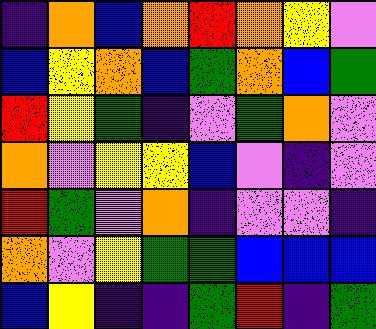[["indigo", "orange", "blue", "orange", "red", "orange", "yellow", "violet"], ["blue", "yellow", "orange", "blue", "green", "orange", "blue", "green"], ["red", "yellow", "green", "indigo", "violet", "green", "orange", "violet"], ["orange", "violet", "yellow", "yellow", "blue", "violet", "indigo", "violet"], ["red", "green", "violet", "orange", "indigo", "violet", "violet", "indigo"], ["orange", "violet", "yellow", "green", "green", "blue", "blue", "blue"], ["blue", "yellow", "indigo", "indigo", "green", "red", "indigo", "green"]]